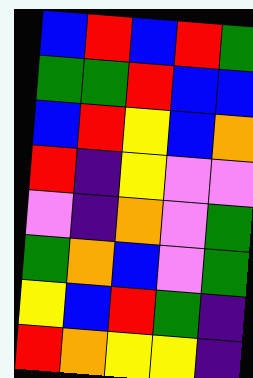[["blue", "red", "blue", "red", "green"], ["green", "green", "red", "blue", "blue"], ["blue", "red", "yellow", "blue", "orange"], ["red", "indigo", "yellow", "violet", "violet"], ["violet", "indigo", "orange", "violet", "green"], ["green", "orange", "blue", "violet", "green"], ["yellow", "blue", "red", "green", "indigo"], ["red", "orange", "yellow", "yellow", "indigo"]]